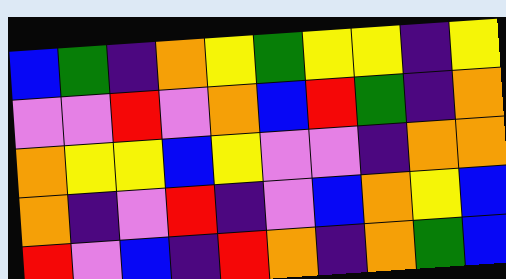[["blue", "green", "indigo", "orange", "yellow", "green", "yellow", "yellow", "indigo", "yellow"], ["violet", "violet", "red", "violet", "orange", "blue", "red", "green", "indigo", "orange"], ["orange", "yellow", "yellow", "blue", "yellow", "violet", "violet", "indigo", "orange", "orange"], ["orange", "indigo", "violet", "red", "indigo", "violet", "blue", "orange", "yellow", "blue"], ["red", "violet", "blue", "indigo", "red", "orange", "indigo", "orange", "green", "blue"]]